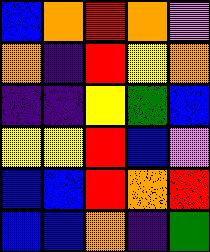[["blue", "orange", "red", "orange", "violet"], ["orange", "indigo", "red", "yellow", "orange"], ["indigo", "indigo", "yellow", "green", "blue"], ["yellow", "yellow", "red", "blue", "violet"], ["blue", "blue", "red", "orange", "red"], ["blue", "blue", "orange", "indigo", "green"]]